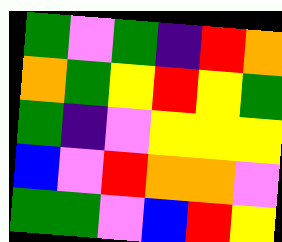[["green", "violet", "green", "indigo", "red", "orange"], ["orange", "green", "yellow", "red", "yellow", "green"], ["green", "indigo", "violet", "yellow", "yellow", "yellow"], ["blue", "violet", "red", "orange", "orange", "violet"], ["green", "green", "violet", "blue", "red", "yellow"]]